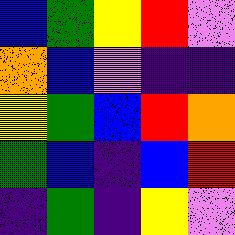[["blue", "green", "yellow", "red", "violet"], ["orange", "blue", "violet", "indigo", "indigo"], ["yellow", "green", "blue", "red", "orange"], ["green", "blue", "indigo", "blue", "red"], ["indigo", "green", "indigo", "yellow", "violet"]]